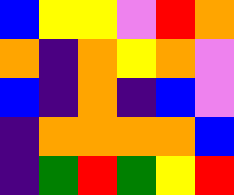[["blue", "yellow", "yellow", "violet", "red", "orange"], ["orange", "indigo", "orange", "yellow", "orange", "violet"], ["blue", "indigo", "orange", "indigo", "blue", "violet"], ["indigo", "orange", "orange", "orange", "orange", "blue"], ["indigo", "green", "red", "green", "yellow", "red"]]